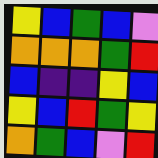[["yellow", "blue", "green", "blue", "violet"], ["orange", "orange", "orange", "green", "red"], ["blue", "indigo", "indigo", "yellow", "blue"], ["yellow", "blue", "red", "green", "yellow"], ["orange", "green", "blue", "violet", "red"]]